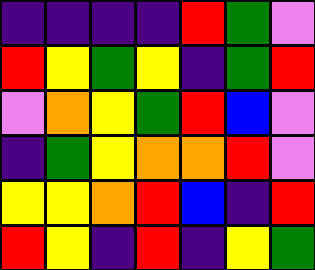[["indigo", "indigo", "indigo", "indigo", "red", "green", "violet"], ["red", "yellow", "green", "yellow", "indigo", "green", "red"], ["violet", "orange", "yellow", "green", "red", "blue", "violet"], ["indigo", "green", "yellow", "orange", "orange", "red", "violet"], ["yellow", "yellow", "orange", "red", "blue", "indigo", "red"], ["red", "yellow", "indigo", "red", "indigo", "yellow", "green"]]